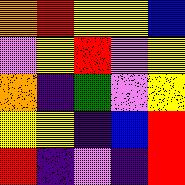[["orange", "red", "yellow", "yellow", "blue"], ["violet", "yellow", "red", "violet", "yellow"], ["orange", "indigo", "green", "violet", "yellow"], ["yellow", "yellow", "indigo", "blue", "red"], ["red", "indigo", "violet", "indigo", "red"]]